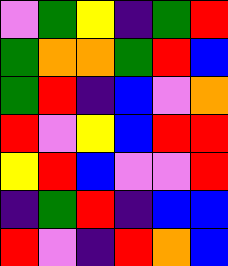[["violet", "green", "yellow", "indigo", "green", "red"], ["green", "orange", "orange", "green", "red", "blue"], ["green", "red", "indigo", "blue", "violet", "orange"], ["red", "violet", "yellow", "blue", "red", "red"], ["yellow", "red", "blue", "violet", "violet", "red"], ["indigo", "green", "red", "indigo", "blue", "blue"], ["red", "violet", "indigo", "red", "orange", "blue"]]